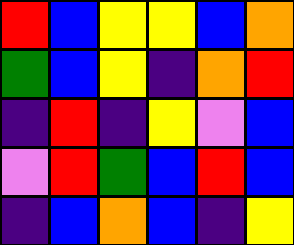[["red", "blue", "yellow", "yellow", "blue", "orange"], ["green", "blue", "yellow", "indigo", "orange", "red"], ["indigo", "red", "indigo", "yellow", "violet", "blue"], ["violet", "red", "green", "blue", "red", "blue"], ["indigo", "blue", "orange", "blue", "indigo", "yellow"]]